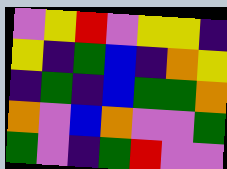[["violet", "yellow", "red", "violet", "yellow", "yellow", "indigo"], ["yellow", "indigo", "green", "blue", "indigo", "orange", "yellow"], ["indigo", "green", "indigo", "blue", "green", "green", "orange"], ["orange", "violet", "blue", "orange", "violet", "violet", "green"], ["green", "violet", "indigo", "green", "red", "violet", "violet"]]